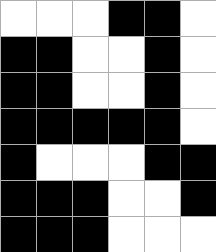[["white", "white", "white", "black", "black", "white"], ["black", "black", "white", "white", "black", "white"], ["black", "black", "white", "white", "black", "white"], ["black", "black", "black", "black", "black", "white"], ["black", "white", "white", "white", "black", "black"], ["black", "black", "black", "white", "white", "black"], ["black", "black", "black", "white", "white", "white"]]